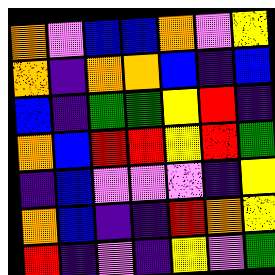[["orange", "violet", "blue", "blue", "orange", "violet", "yellow"], ["orange", "indigo", "orange", "orange", "blue", "indigo", "blue"], ["blue", "indigo", "green", "green", "yellow", "red", "indigo"], ["orange", "blue", "red", "red", "yellow", "red", "green"], ["indigo", "blue", "violet", "violet", "violet", "indigo", "yellow"], ["orange", "blue", "indigo", "indigo", "red", "orange", "yellow"], ["red", "indigo", "violet", "indigo", "yellow", "violet", "green"]]